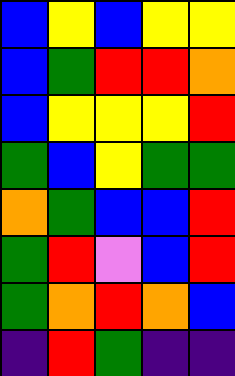[["blue", "yellow", "blue", "yellow", "yellow"], ["blue", "green", "red", "red", "orange"], ["blue", "yellow", "yellow", "yellow", "red"], ["green", "blue", "yellow", "green", "green"], ["orange", "green", "blue", "blue", "red"], ["green", "red", "violet", "blue", "red"], ["green", "orange", "red", "orange", "blue"], ["indigo", "red", "green", "indigo", "indigo"]]